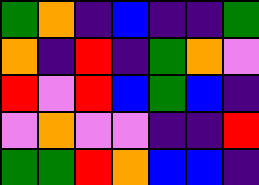[["green", "orange", "indigo", "blue", "indigo", "indigo", "green"], ["orange", "indigo", "red", "indigo", "green", "orange", "violet"], ["red", "violet", "red", "blue", "green", "blue", "indigo"], ["violet", "orange", "violet", "violet", "indigo", "indigo", "red"], ["green", "green", "red", "orange", "blue", "blue", "indigo"]]